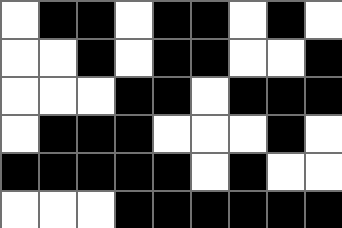[["white", "black", "black", "white", "black", "black", "white", "black", "white"], ["white", "white", "black", "white", "black", "black", "white", "white", "black"], ["white", "white", "white", "black", "black", "white", "black", "black", "black"], ["white", "black", "black", "black", "white", "white", "white", "black", "white"], ["black", "black", "black", "black", "black", "white", "black", "white", "white"], ["white", "white", "white", "black", "black", "black", "black", "black", "black"]]